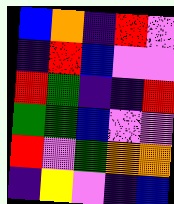[["blue", "orange", "indigo", "red", "violet"], ["indigo", "red", "blue", "violet", "violet"], ["red", "green", "indigo", "indigo", "red"], ["green", "green", "blue", "violet", "violet"], ["red", "violet", "green", "orange", "orange"], ["indigo", "yellow", "violet", "indigo", "blue"]]